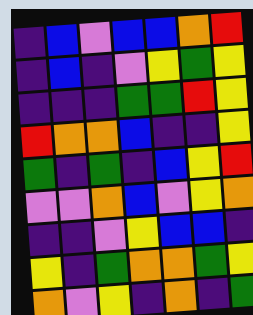[["indigo", "blue", "violet", "blue", "blue", "orange", "red"], ["indigo", "blue", "indigo", "violet", "yellow", "green", "yellow"], ["indigo", "indigo", "indigo", "green", "green", "red", "yellow"], ["red", "orange", "orange", "blue", "indigo", "indigo", "yellow"], ["green", "indigo", "green", "indigo", "blue", "yellow", "red"], ["violet", "violet", "orange", "blue", "violet", "yellow", "orange"], ["indigo", "indigo", "violet", "yellow", "blue", "blue", "indigo"], ["yellow", "indigo", "green", "orange", "orange", "green", "yellow"], ["orange", "violet", "yellow", "indigo", "orange", "indigo", "green"]]